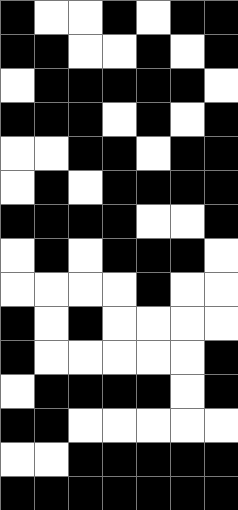[["black", "white", "white", "black", "white", "black", "black"], ["black", "black", "white", "white", "black", "white", "black"], ["white", "black", "black", "black", "black", "black", "white"], ["black", "black", "black", "white", "black", "white", "black"], ["white", "white", "black", "black", "white", "black", "black"], ["white", "black", "white", "black", "black", "black", "black"], ["black", "black", "black", "black", "white", "white", "black"], ["white", "black", "white", "black", "black", "black", "white"], ["white", "white", "white", "white", "black", "white", "white"], ["black", "white", "black", "white", "white", "white", "white"], ["black", "white", "white", "white", "white", "white", "black"], ["white", "black", "black", "black", "black", "white", "black"], ["black", "black", "white", "white", "white", "white", "white"], ["white", "white", "black", "black", "black", "black", "black"], ["black", "black", "black", "black", "black", "black", "black"]]